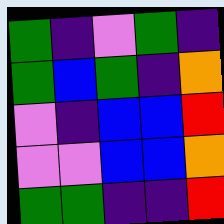[["green", "indigo", "violet", "green", "indigo"], ["green", "blue", "green", "indigo", "orange"], ["violet", "indigo", "blue", "blue", "red"], ["violet", "violet", "blue", "blue", "orange"], ["green", "green", "indigo", "indigo", "red"]]